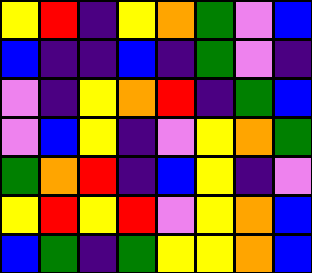[["yellow", "red", "indigo", "yellow", "orange", "green", "violet", "blue"], ["blue", "indigo", "indigo", "blue", "indigo", "green", "violet", "indigo"], ["violet", "indigo", "yellow", "orange", "red", "indigo", "green", "blue"], ["violet", "blue", "yellow", "indigo", "violet", "yellow", "orange", "green"], ["green", "orange", "red", "indigo", "blue", "yellow", "indigo", "violet"], ["yellow", "red", "yellow", "red", "violet", "yellow", "orange", "blue"], ["blue", "green", "indigo", "green", "yellow", "yellow", "orange", "blue"]]